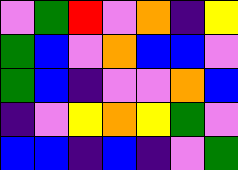[["violet", "green", "red", "violet", "orange", "indigo", "yellow"], ["green", "blue", "violet", "orange", "blue", "blue", "violet"], ["green", "blue", "indigo", "violet", "violet", "orange", "blue"], ["indigo", "violet", "yellow", "orange", "yellow", "green", "violet"], ["blue", "blue", "indigo", "blue", "indigo", "violet", "green"]]